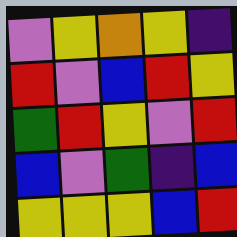[["violet", "yellow", "orange", "yellow", "indigo"], ["red", "violet", "blue", "red", "yellow"], ["green", "red", "yellow", "violet", "red"], ["blue", "violet", "green", "indigo", "blue"], ["yellow", "yellow", "yellow", "blue", "red"]]